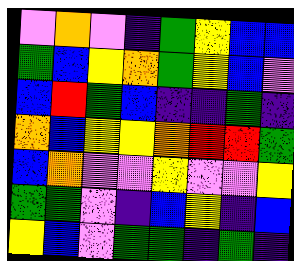[["violet", "orange", "violet", "indigo", "green", "yellow", "blue", "blue"], ["green", "blue", "yellow", "orange", "green", "yellow", "blue", "violet"], ["blue", "red", "green", "blue", "indigo", "indigo", "green", "indigo"], ["orange", "blue", "yellow", "yellow", "orange", "red", "red", "green"], ["blue", "orange", "violet", "violet", "yellow", "violet", "violet", "yellow"], ["green", "green", "violet", "indigo", "blue", "yellow", "indigo", "blue"], ["yellow", "blue", "violet", "green", "green", "indigo", "green", "indigo"]]